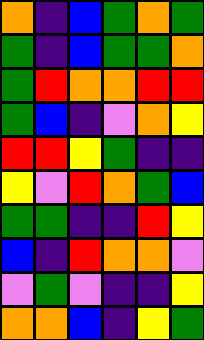[["orange", "indigo", "blue", "green", "orange", "green"], ["green", "indigo", "blue", "green", "green", "orange"], ["green", "red", "orange", "orange", "red", "red"], ["green", "blue", "indigo", "violet", "orange", "yellow"], ["red", "red", "yellow", "green", "indigo", "indigo"], ["yellow", "violet", "red", "orange", "green", "blue"], ["green", "green", "indigo", "indigo", "red", "yellow"], ["blue", "indigo", "red", "orange", "orange", "violet"], ["violet", "green", "violet", "indigo", "indigo", "yellow"], ["orange", "orange", "blue", "indigo", "yellow", "green"]]